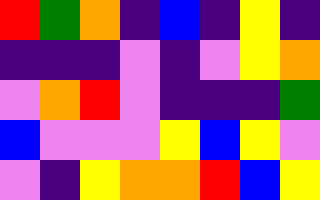[["red", "green", "orange", "indigo", "blue", "indigo", "yellow", "indigo"], ["indigo", "indigo", "indigo", "violet", "indigo", "violet", "yellow", "orange"], ["violet", "orange", "red", "violet", "indigo", "indigo", "indigo", "green"], ["blue", "violet", "violet", "violet", "yellow", "blue", "yellow", "violet"], ["violet", "indigo", "yellow", "orange", "orange", "red", "blue", "yellow"]]